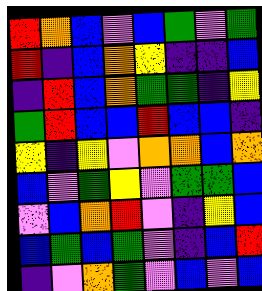[["red", "orange", "blue", "violet", "blue", "green", "violet", "green"], ["red", "indigo", "blue", "orange", "yellow", "indigo", "indigo", "blue"], ["indigo", "red", "blue", "orange", "green", "green", "indigo", "yellow"], ["green", "red", "blue", "blue", "red", "blue", "blue", "indigo"], ["yellow", "indigo", "yellow", "violet", "orange", "orange", "blue", "orange"], ["blue", "violet", "green", "yellow", "violet", "green", "green", "blue"], ["violet", "blue", "orange", "red", "violet", "indigo", "yellow", "blue"], ["blue", "green", "blue", "green", "violet", "indigo", "blue", "red"], ["indigo", "violet", "orange", "green", "violet", "blue", "violet", "blue"]]